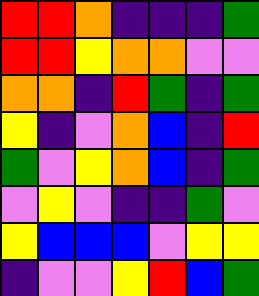[["red", "red", "orange", "indigo", "indigo", "indigo", "green"], ["red", "red", "yellow", "orange", "orange", "violet", "violet"], ["orange", "orange", "indigo", "red", "green", "indigo", "green"], ["yellow", "indigo", "violet", "orange", "blue", "indigo", "red"], ["green", "violet", "yellow", "orange", "blue", "indigo", "green"], ["violet", "yellow", "violet", "indigo", "indigo", "green", "violet"], ["yellow", "blue", "blue", "blue", "violet", "yellow", "yellow"], ["indigo", "violet", "violet", "yellow", "red", "blue", "green"]]